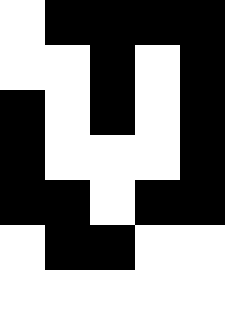[["white", "black", "black", "black", "black"], ["white", "white", "black", "white", "black"], ["black", "white", "black", "white", "black"], ["black", "white", "white", "white", "black"], ["black", "black", "white", "black", "black"], ["white", "black", "black", "white", "white"], ["white", "white", "white", "white", "white"]]